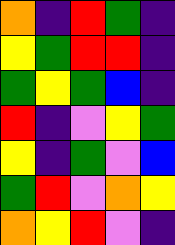[["orange", "indigo", "red", "green", "indigo"], ["yellow", "green", "red", "red", "indigo"], ["green", "yellow", "green", "blue", "indigo"], ["red", "indigo", "violet", "yellow", "green"], ["yellow", "indigo", "green", "violet", "blue"], ["green", "red", "violet", "orange", "yellow"], ["orange", "yellow", "red", "violet", "indigo"]]